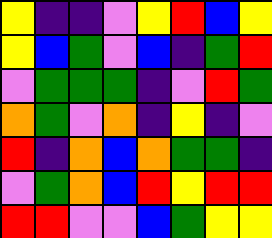[["yellow", "indigo", "indigo", "violet", "yellow", "red", "blue", "yellow"], ["yellow", "blue", "green", "violet", "blue", "indigo", "green", "red"], ["violet", "green", "green", "green", "indigo", "violet", "red", "green"], ["orange", "green", "violet", "orange", "indigo", "yellow", "indigo", "violet"], ["red", "indigo", "orange", "blue", "orange", "green", "green", "indigo"], ["violet", "green", "orange", "blue", "red", "yellow", "red", "red"], ["red", "red", "violet", "violet", "blue", "green", "yellow", "yellow"]]